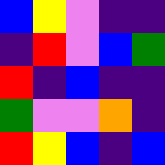[["blue", "yellow", "violet", "indigo", "indigo"], ["indigo", "red", "violet", "blue", "green"], ["red", "indigo", "blue", "indigo", "indigo"], ["green", "violet", "violet", "orange", "indigo"], ["red", "yellow", "blue", "indigo", "blue"]]